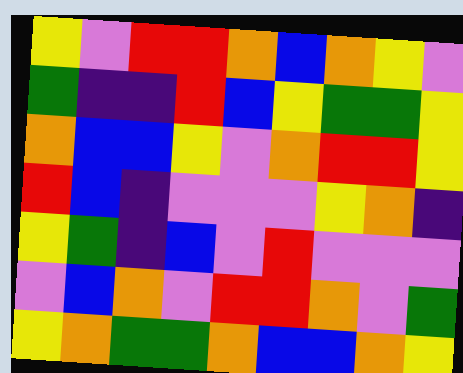[["yellow", "violet", "red", "red", "orange", "blue", "orange", "yellow", "violet"], ["green", "indigo", "indigo", "red", "blue", "yellow", "green", "green", "yellow"], ["orange", "blue", "blue", "yellow", "violet", "orange", "red", "red", "yellow"], ["red", "blue", "indigo", "violet", "violet", "violet", "yellow", "orange", "indigo"], ["yellow", "green", "indigo", "blue", "violet", "red", "violet", "violet", "violet"], ["violet", "blue", "orange", "violet", "red", "red", "orange", "violet", "green"], ["yellow", "orange", "green", "green", "orange", "blue", "blue", "orange", "yellow"]]